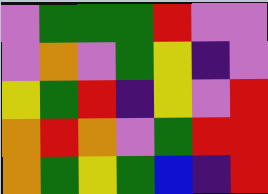[["violet", "green", "green", "green", "red", "violet", "violet"], ["violet", "orange", "violet", "green", "yellow", "indigo", "violet"], ["yellow", "green", "red", "indigo", "yellow", "violet", "red"], ["orange", "red", "orange", "violet", "green", "red", "red"], ["orange", "green", "yellow", "green", "blue", "indigo", "red"]]